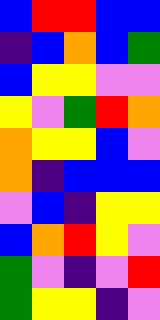[["blue", "red", "red", "blue", "blue"], ["indigo", "blue", "orange", "blue", "green"], ["blue", "yellow", "yellow", "violet", "violet"], ["yellow", "violet", "green", "red", "orange"], ["orange", "yellow", "yellow", "blue", "violet"], ["orange", "indigo", "blue", "blue", "blue"], ["violet", "blue", "indigo", "yellow", "yellow"], ["blue", "orange", "red", "yellow", "violet"], ["green", "violet", "indigo", "violet", "red"], ["green", "yellow", "yellow", "indigo", "violet"]]